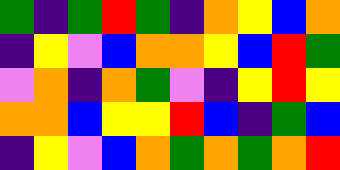[["green", "indigo", "green", "red", "green", "indigo", "orange", "yellow", "blue", "orange"], ["indigo", "yellow", "violet", "blue", "orange", "orange", "yellow", "blue", "red", "green"], ["violet", "orange", "indigo", "orange", "green", "violet", "indigo", "yellow", "red", "yellow"], ["orange", "orange", "blue", "yellow", "yellow", "red", "blue", "indigo", "green", "blue"], ["indigo", "yellow", "violet", "blue", "orange", "green", "orange", "green", "orange", "red"]]